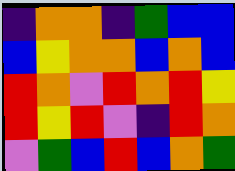[["indigo", "orange", "orange", "indigo", "green", "blue", "blue"], ["blue", "yellow", "orange", "orange", "blue", "orange", "blue"], ["red", "orange", "violet", "red", "orange", "red", "yellow"], ["red", "yellow", "red", "violet", "indigo", "red", "orange"], ["violet", "green", "blue", "red", "blue", "orange", "green"]]